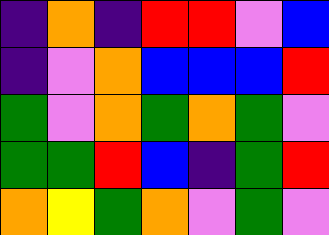[["indigo", "orange", "indigo", "red", "red", "violet", "blue"], ["indigo", "violet", "orange", "blue", "blue", "blue", "red"], ["green", "violet", "orange", "green", "orange", "green", "violet"], ["green", "green", "red", "blue", "indigo", "green", "red"], ["orange", "yellow", "green", "orange", "violet", "green", "violet"]]